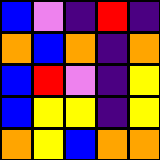[["blue", "violet", "indigo", "red", "indigo"], ["orange", "blue", "orange", "indigo", "orange"], ["blue", "red", "violet", "indigo", "yellow"], ["blue", "yellow", "yellow", "indigo", "yellow"], ["orange", "yellow", "blue", "orange", "orange"]]